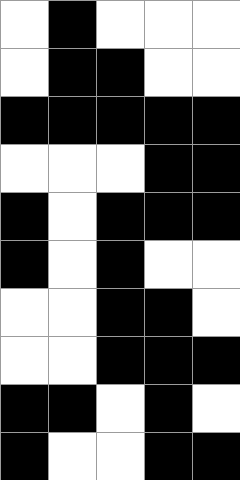[["white", "black", "white", "white", "white"], ["white", "black", "black", "white", "white"], ["black", "black", "black", "black", "black"], ["white", "white", "white", "black", "black"], ["black", "white", "black", "black", "black"], ["black", "white", "black", "white", "white"], ["white", "white", "black", "black", "white"], ["white", "white", "black", "black", "black"], ["black", "black", "white", "black", "white"], ["black", "white", "white", "black", "black"]]